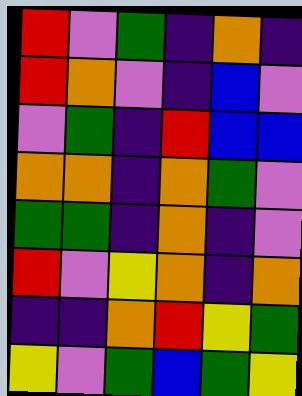[["red", "violet", "green", "indigo", "orange", "indigo"], ["red", "orange", "violet", "indigo", "blue", "violet"], ["violet", "green", "indigo", "red", "blue", "blue"], ["orange", "orange", "indigo", "orange", "green", "violet"], ["green", "green", "indigo", "orange", "indigo", "violet"], ["red", "violet", "yellow", "orange", "indigo", "orange"], ["indigo", "indigo", "orange", "red", "yellow", "green"], ["yellow", "violet", "green", "blue", "green", "yellow"]]